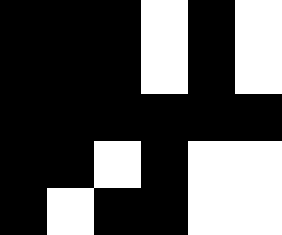[["black", "black", "black", "white", "black", "white"], ["black", "black", "black", "white", "black", "white"], ["black", "black", "black", "black", "black", "black"], ["black", "black", "white", "black", "white", "white"], ["black", "white", "black", "black", "white", "white"]]